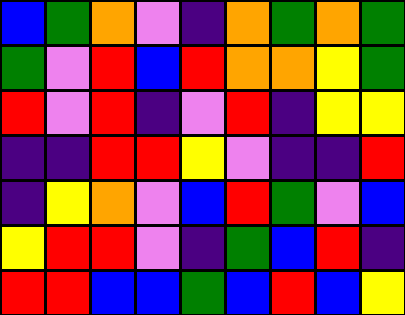[["blue", "green", "orange", "violet", "indigo", "orange", "green", "orange", "green"], ["green", "violet", "red", "blue", "red", "orange", "orange", "yellow", "green"], ["red", "violet", "red", "indigo", "violet", "red", "indigo", "yellow", "yellow"], ["indigo", "indigo", "red", "red", "yellow", "violet", "indigo", "indigo", "red"], ["indigo", "yellow", "orange", "violet", "blue", "red", "green", "violet", "blue"], ["yellow", "red", "red", "violet", "indigo", "green", "blue", "red", "indigo"], ["red", "red", "blue", "blue", "green", "blue", "red", "blue", "yellow"]]